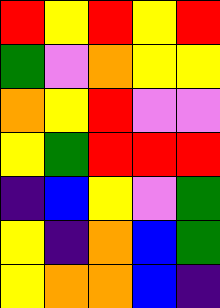[["red", "yellow", "red", "yellow", "red"], ["green", "violet", "orange", "yellow", "yellow"], ["orange", "yellow", "red", "violet", "violet"], ["yellow", "green", "red", "red", "red"], ["indigo", "blue", "yellow", "violet", "green"], ["yellow", "indigo", "orange", "blue", "green"], ["yellow", "orange", "orange", "blue", "indigo"]]